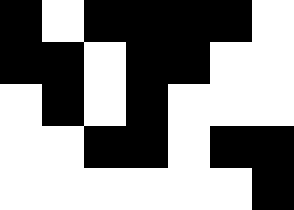[["black", "white", "black", "black", "black", "black", "white"], ["black", "black", "white", "black", "black", "white", "white"], ["white", "black", "white", "black", "white", "white", "white"], ["white", "white", "black", "black", "white", "black", "black"], ["white", "white", "white", "white", "white", "white", "black"]]